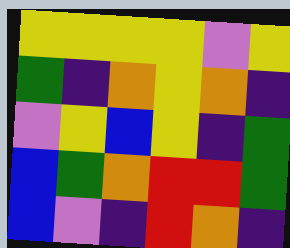[["yellow", "yellow", "yellow", "yellow", "violet", "yellow"], ["green", "indigo", "orange", "yellow", "orange", "indigo"], ["violet", "yellow", "blue", "yellow", "indigo", "green"], ["blue", "green", "orange", "red", "red", "green"], ["blue", "violet", "indigo", "red", "orange", "indigo"]]